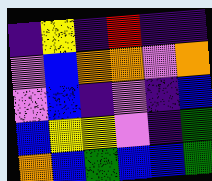[["indigo", "yellow", "indigo", "red", "indigo", "indigo"], ["violet", "blue", "orange", "orange", "violet", "orange"], ["violet", "blue", "indigo", "violet", "indigo", "blue"], ["blue", "yellow", "yellow", "violet", "indigo", "green"], ["orange", "blue", "green", "blue", "blue", "green"]]